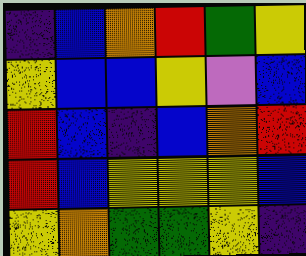[["indigo", "blue", "orange", "red", "green", "yellow"], ["yellow", "blue", "blue", "yellow", "violet", "blue"], ["red", "blue", "indigo", "blue", "orange", "red"], ["red", "blue", "yellow", "yellow", "yellow", "blue"], ["yellow", "orange", "green", "green", "yellow", "indigo"]]